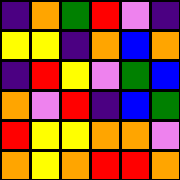[["indigo", "orange", "green", "red", "violet", "indigo"], ["yellow", "yellow", "indigo", "orange", "blue", "orange"], ["indigo", "red", "yellow", "violet", "green", "blue"], ["orange", "violet", "red", "indigo", "blue", "green"], ["red", "yellow", "yellow", "orange", "orange", "violet"], ["orange", "yellow", "orange", "red", "red", "orange"]]